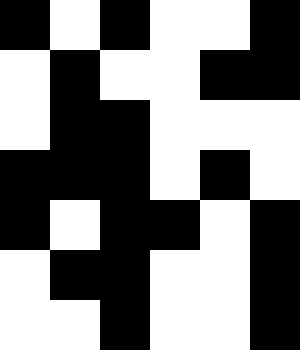[["black", "white", "black", "white", "white", "black"], ["white", "black", "white", "white", "black", "black"], ["white", "black", "black", "white", "white", "white"], ["black", "black", "black", "white", "black", "white"], ["black", "white", "black", "black", "white", "black"], ["white", "black", "black", "white", "white", "black"], ["white", "white", "black", "white", "white", "black"]]